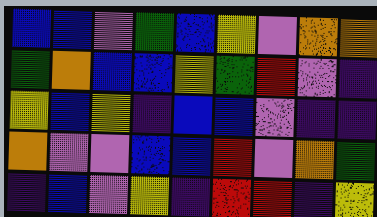[["blue", "blue", "violet", "green", "blue", "yellow", "violet", "orange", "orange"], ["green", "orange", "blue", "blue", "yellow", "green", "red", "violet", "indigo"], ["yellow", "blue", "yellow", "indigo", "blue", "blue", "violet", "indigo", "indigo"], ["orange", "violet", "violet", "blue", "blue", "red", "violet", "orange", "green"], ["indigo", "blue", "violet", "yellow", "indigo", "red", "red", "indigo", "yellow"]]